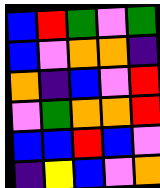[["blue", "red", "green", "violet", "green"], ["blue", "violet", "orange", "orange", "indigo"], ["orange", "indigo", "blue", "violet", "red"], ["violet", "green", "orange", "orange", "red"], ["blue", "blue", "red", "blue", "violet"], ["indigo", "yellow", "blue", "violet", "orange"]]